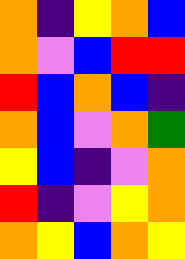[["orange", "indigo", "yellow", "orange", "blue"], ["orange", "violet", "blue", "red", "red"], ["red", "blue", "orange", "blue", "indigo"], ["orange", "blue", "violet", "orange", "green"], ["yellow", "blue", "indigo", "violet", "orange"], ["red", "indigo", "violet", "yellow", "orange"], ["orange", "yellow", "blue", "orange", "yellow"]]